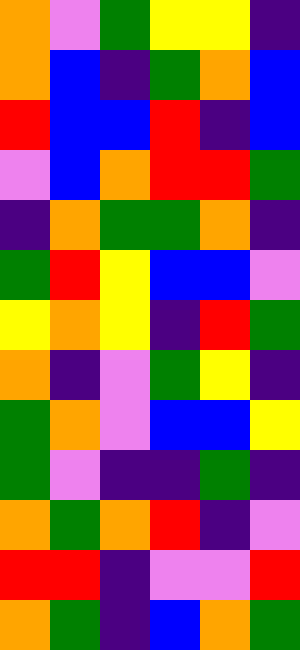[["orange", "violet", "green", "yellow", "yellow", "indigo"], ["orange", "blue", "indigo", "green", "orange", "blue"], ["red", "blue", "blue", "red", "indigo", "blue"], ["violet", "blue", "orange", "red", "red", "green"], ["indigo", "orange", "green", "green", "orange", "indigo"], ["green", "red", "yellow", "blue", "blue", "violet"], ["yellow", "orange", "yellow", "indigo", "red", "green"], ["orange", "indigo", "violet", "green", "yellow", "indigo"], ["green", "orange", "violet", "blue", "blue", "yellow"], ["green", "violet", "indigo", "indigo", "green", "indigo"], ["orange", "green", "orange", "red", "indigo", "violet"], ["red", "red", "indigo", "violet", "violet", "red"], ["orange", "green", "indigo", "blue", "orange", "green"]]